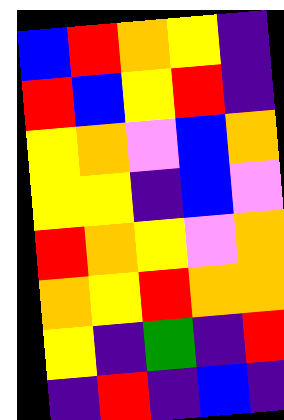[["blue", "red", "orange", "yellow", "indigo"], ["red", "blue", "yellow", "red", "indigo"], ["yellow", "orange", "violet", "blue", "orange"], ["yellow", "yellow", "indigo", "blue", "violet"], ["red", "orange", "yellow", "violet", "orange"], ["orange", "yellow", "red", "orange", "orange"], ["yellow", "indigo", "green", "indigo", "red"], ["indigo", "red", "indigo", "blue", "indigo"]]